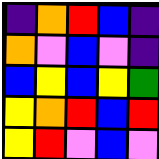[["indigo", "orange", "red", "blue", "indigo"], ["orange", "violet", "blue", "violet", "indigo"], ["blue", "yellow", "blue", "yellow", "green"], ["yellow", "orange", "red", "blue", "red"], ["yellow", "red", "violet", "blue", "violet"]]